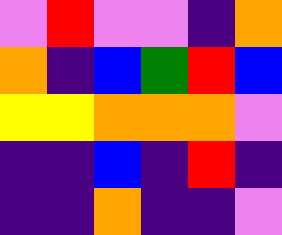[["violet", "red", "violet", "violet", "indigo", "orange"], ["orange", "indigo", "blue", "green", "red", "blue"], ["yellow", "yellow", "orange", "orange", "orange", "violet"], ["indigo", "indigo", "blue", "indigo", "red", "indigo"], ["indigo", "indigo", "orange", "indigo", "indigo", "violet"]]